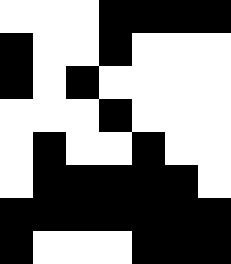[["white", "white", "white", "black", "black", "black", "black"], ["black", "white", "white", "black", "white", "white", "white"], ["black", "white", "black", "white", "white", "white", "white"], ["white", "white", "white", "black", "white", "white", "white"], ["white", "black", "white", "white", "black", "white", "white"], ["white", "black", "black", "black", "black", "black", "white"], ["black", "black", "black", "black", "black", "black", "black"], ["black", "white", "white", "white", "black", "black", "black"]]